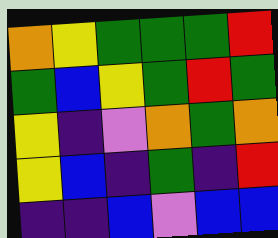[["orange", "yellow", "green", "green", "green", "red"], ["green", "blue", "yellow", "green", "red", "green"], ["yellow", "indigo", "violet", "orange", "green", "orange"], ["yellow", "blue", "indigo", "green", "indigo", "red"], ["indigo", "indigo", "blue", "violet", "blue", "blue"]]